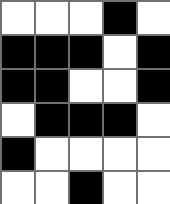[["white", "white", "white", "black", "white"], ["black", "black", "black", "white", "black"], ["black", "black", "white", "white", "black"], ["white", "black", "black", "black", "white"], ["black", "white", "white", "white", "white"], ["white", "white", "black", "white", "white"]]